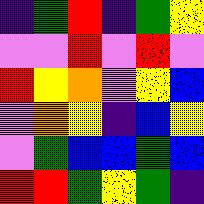[["indigo", "green", "red", "indigo", "green", "yellow"], ["violet", "violet", "red", "violet", "red", "violet"], ["red", "yellow", "orange", "violet", "yellow", "blue"], ["violet", "orange", "yellow", "indigo", "blue", "yellow"], ["violet", "green", "blue", "blue", "green", "blue"], ["red", "red", "green", "yellow", "green", "indigo"]]